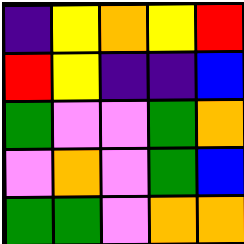[["indigo", "yellow", "orange", "yellow", "red"], ["red", "yellow", "indigo", "indigo", "blue"], ["green", "violet", "violet", "green", "orange"], ["violet", "orange", "violet", "green", "blue"], ["green", "green", "violet", "orange", "orange"]]